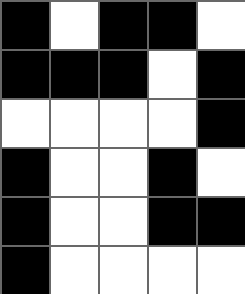[["black", "white", "black", "black", "white"], ["black", "black", "black", "white", "black"], ["white", "white", "white", "white", "black"], ["black", "white", "white", "black", "white"], ["black", "white", "white", "black", "black"], ["black", "white", "white", "white", "white"]]